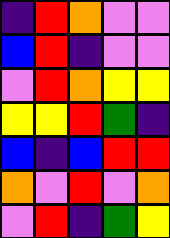[["indigo", "red", "orange", "violet", "violet"], ["blue", "red", "indigo", "violet", "violet"], ["violet", "red", "orange", "yellow", "yellow"], ["yellow", "yellow", "red", "green", "indigo"], ["blue", "indigo", "blue", "red", "red"], ["orange", "violet", "red", "violet", "orange"], ["violet", "red", "indigo", "green", "yellow"]]